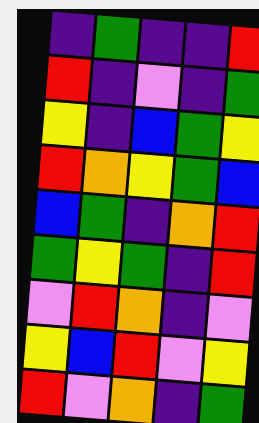[["indigo", "green", "indigo", "indigo", "red"], ["red", "indigo", "violet", "indigo", "green"], ["yellow", "indigo", "blue", "green", "yellow"], ["red", "orange", "yellow", "green", "blue"], ["blue", "green", "indigo", "orange", "red"], ["green", "yellow", "green", "indigo", "red"], ["violet", "red", "orange", "indigo", "violet"], ["yellow", "blue", "red", "violet", "yellow"], ["red", "violet", "orange", "indigo", "green"]]